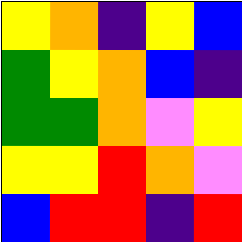[["yellow", "orange", "indigo", "yellow", "blue"], ["green", "yellow", "orange", "blue", "indigo"], ["green", "green", "orange", "violet", "yellow"], ["yellow", "yellow", "red", "orange", "violet"], ["blue", "red", "red", "indigo", "red"]]